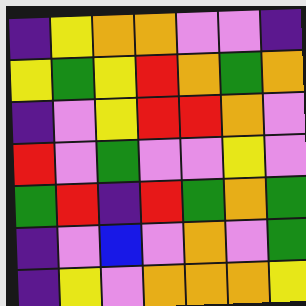[["indigo", "yellow", "orange", "orange", "violet", "violet", "indigo"], ["yellow", "green", "yellow", "red", "orange", "green", "orange"], ["indigo", "violet", "yellow", "red", "red", "orange", "violet"], ["red", "violet", "green", "violet", "violet", "yellow", "violet"], ["green", "red", "indigo", "red", "green", "orange", "green"], ["indigo", "violet", "blue", "violet", "orange", "violet", "green"], ["indigo", "yellow", "violet", "orange", "orange", "orange", "yellow"]]